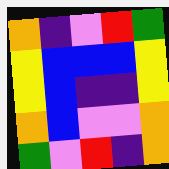[["orange", "indigo", "violet", "red", "green"], ["yellow", "blue", "blue", "blue", "yellow"], ["yellow", "blue", "indigo", "indigo", "yellow"], ["orange", "blue", "violet", "violet", "orange"], ["green", "violet", "red", "indigo", "orange"]]